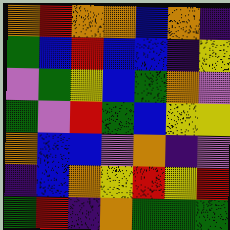[["orange", "red", "orange", "orange", "blue", "orange", "indigo"], ["green", "blue", "red", "blue", "blue", "indigo", "yellow"], ["violet", "green", "yellow", "blue", "green", "orange", "violet"], ["green", "violet", "red", "green", "blue", "yellow", "yellow"], ["orange", "blue", "blue", "violet", "orange", "indigo", "violet"], ["indigo", "blue", "orange", "yellow", "red", "yellow", "red"], ["green", "red", "indigo", "orange", "green", "green", "green"]]